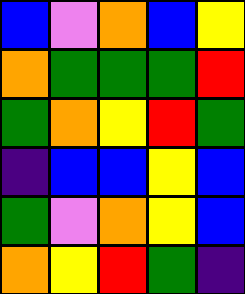[["blue", "violet", "orange", "blue", "yellow"], ["orange", "green", "green", "green", "red"], ["green", "orange", "yellow", "red", "green"], ["indigo", "blue", "blue", "yellow", "blue"], ["green", "violet", "orange", "yellow", "blue"], ["orange", "yellow", "red", "green", "indigo"]]